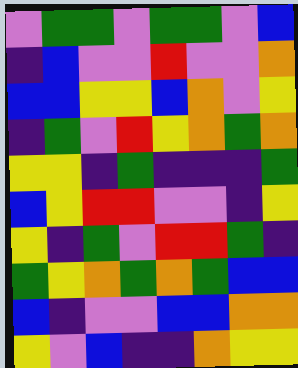[["violet", "green", "green", "violet", "green", "green", "violet", "blue"], ["indigo", "blue", "violet", "violet", "red", "violet", "violet", "orange"], ["blue", "blue", "yellow", "yellow", "blue", "orange", "violet", "yellow"], ["indigo", "green", "violet", "red", "yellow", "orange", "green", "orange"], ["yellow", "yellow", "indigo", "green", "indigo", "indigo", "indigo", "green"], ["blue", "yellow", "red", "red", "violet", "violet", "indigo", "yellow"], ["yellow", "indigo", "green", "violet", "red", "red", "green", "indigo"], ["green", "yellow", "orange", "green", "orange", "green", "blue", "blue"], ["blue", "indigo", "violet", "violet", "blue", "blue", "orange", "orange"], ["yellow", "violet", "blue", "indigo", "indigo", "orange", "yellow", "yellow"]]